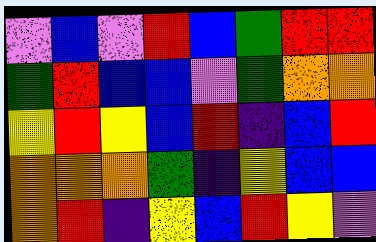[["violet", "blue", "violet", "red", "blue", "green", "red", "red"], ["green", "red", "blue", "blue", "violet", "green", "orange", "orange"], ["yellow", "red", "yellow", "blue", "red", "indigo", "blue", "red"], ["orange", "orange", "orange", "green", "indigo", "yellow", "blue", "blue"], ["orange", "red", "indigo", "yellow", "blue", "red", "yellow", "violet"]]